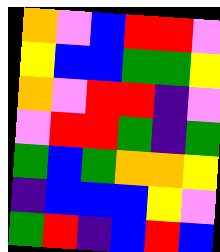[["orange", "violet", "blue", "red", "red", "violet"], ["yellow", "blue", "blue", "green", "green", "yellow"], ["orange", "violet", "red", "red", "indigo", "violet"], ["violet", "red", "red", "green", "indigo", "green"], ["green", "blue", "green", "orange", "orange", "yellow"], ["indigo", "blue", "blue", "blue", "yellow", "violet"], ["green", "red", "indigo", "blue", "red", "blue"]]